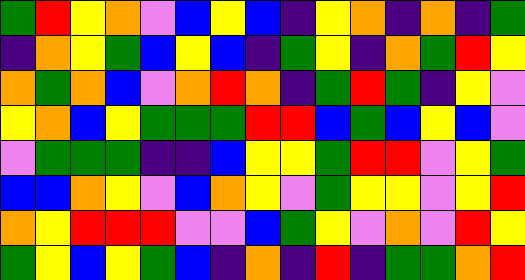[["green", "red", "yellow", "orange", "violet", "blue", "yellow", "blue", "indigo", "yellow", "orange", "indigo", "orange", "indigo", "green"], ["indigo", "orange", "yellow", "green", "blue", "yellow", "blue", "indigo", "green", "yellow", "indigo", "orange", "green", "red", "yellow"], ["orange", "green", "orange", "blue", "violet", "orange", "red", "orange", "indigo", "green", "red", "green", "indigo", "yellow", "violet"], ["yellow", "orange", "blue", "yellow", "green", "green", "green", "red", "red", "blue", "green", "blue", "yellow", "blue", "violet"], ["violet", "green", "green", "green", "indigo", "indigo", "blue", "yellow", "yellow", "green", "red", "red", "violet", "yellow", "green"], ["blue", "blue", "orange", "yellow", "violet", "blue", "orange", "yellow", "violet", "green", "yellow", "yellow", "violet", "yellow", "red"], ["orange", "yellow", "red", "red", "red", "violet", "violet", "blue", "green", "yellow", "violet", "orange", "violet", "red", "yellow"], ["green", "yellow", "blue", "yellow", "green", "blue", "indigo", "orange", "indigo", "red", "indigo", "green", "green", "orange", "red"]]